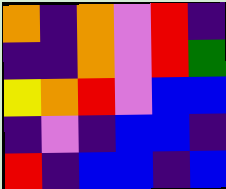[["orange", "indigo", "orange", "violet", "red", "indigo"], ["indigo", "indigo", "orange", "violet", "red", "green"], ["yellow", "orange", "red", "violet", "blue", "blue"], ["indigo", "violet", "indigo", "blue", "blue", "indigo"], ["red", "indigo", "blue", "blue", "indigo", "blue"]]